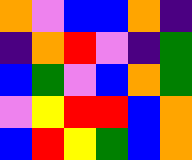[["orange", "violet", "blue", "blue", "orange", "indigo"], ["indigo", "orange", "red", "violet", "indigo", "green"], ["blue", "green", "violet", "blue", "orange", "green"], ["violet", "yellow", "red", "red", "blue", "orange"], ["blue", "red", "yellow", "green", "blue", "orange"]]